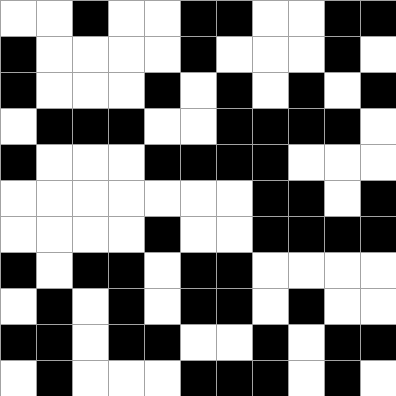[["white", "white", "black", "white", "white", "black", "black", "white", "white", "black", "black"], ["black", "white", "white", "white", "white", "black", "white", "white", "white", "black", "white"], ["black", "white", "white", "white", "black", "white", "black", "white", "black", "white", "black"], ["white", "black", "black", "black", "white", "white", "black", "black", "black", "black", "white"], ["black", "white", "white", "white", "black", "black", "black", "black", "white", "white", "white"], ["white", "white", "white", "white", "white", "white", "white", "black", "black", "white", "black"], ["white", "white", "white", "white", "black", "white", "white", "black", "black", "black", "black"], ["black", "white", "black", "black", "white", "black", "black", "white", "white", "white", "white"], ["white", "black", "white", "black", "white", "black", "black", "white", "black", "white", "white"], ["black", "black", "white", "black", "black", "white", "white", "black", "white", "black", "black"], ["white", "black", "white", "white", "white", "black", "black", "black", "white", "black", "white"]]